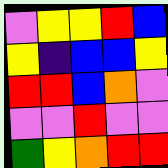[["violet", "yellow", "yellow", "red", "blue"], ["yellow", "indigo", "blue", "blue", "yellow"], ["red", "red", "blue", "orange", "violet"], ["violet", "violet", "red", "violet", "violet"], ["green", "yellow", "orange", "red", "red"]]